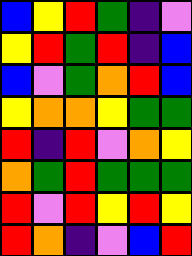[["blue", "yellow", "red", "green", "indigo", "violet"], ["yellow", "red", "green", "red", "indigo", "blue"], ["blue", "violet", "green", "orange", "red", "blue"], ["yellow", "orange", "orange", "yellow", "green", "green"], ["red", "indigo", "red", "violet", "orange", "yellow"], ["orange", "green", "red", "green", "green", "green"], ["red", "violet", "red", "yellow", "red", "yellow"], ["red", "orange", "indigo", "violet", "blue", "red"]]